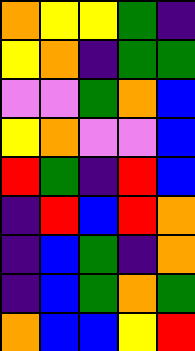[["orange", "yellow", "yellow", "green", "indigo"], ["yellow", "orange", "indigo", "green", "green"], ["violet", "violet", "green", "orange", "blue"], ["yellow", "orange", "violet", "violet", "blue"], ["red", "green", "indigo", "red", "blue"], ["indigo", "red", "blue", "red", "orange"], ["indigo", "blue", "green", "indigo", "orange"], ["indigo", "blue", "green", "orange", "green"], ["orange", "blue", "blue", "yellow", "red"]]